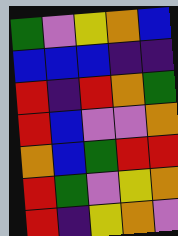[["green", "violet", "yellow", "orange", "blue"], ["blue", "blue", "blue", "indigo", "indigo"], ["red", "indigo", "red", "orange", "green"], ["red", "blue", "violet", "violet", "orange"], ["orange", "blue", "green", "red", "red"], ["red", "green", "violet", "yellow", "orange"], ["red", "indigo", "yellow", "orange", "violet"]]